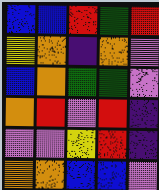[["blue", "blue", "red", "green", "red"], ["yellow", "orange", "indigo", "orange", "violet"], ["blue", "orange", "green", "green", "violet"], ["orange", "red", "violet", "red", "indigo"], ["violet", "violet", "yellow", "red", "indigo"], ["orange", "orange", "blue", "blue", "violet"]]